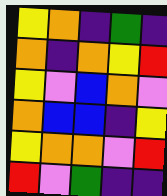[["yellow", "orange", "indigo", "green", "indigo"], ["orange", "indigo", "orange", "yellow", "red"], ["yellow", "violet", "blue", "orange", "violet"], ["orange", "blue", "blue", "indigo", "yellow"], ["yellow", "orange", "orange", "violet", "red"], ["red", "violet", "green", "indigo", "indigo"]]